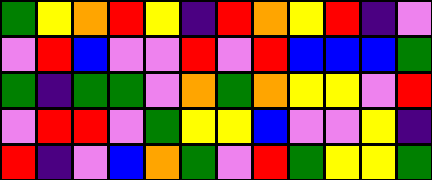[["green", "yellow", "orange", "red", "yellow", "indigo", "red", "orange", "yellow", "red", "indigo", "violet"], ["violet", "red", "blue", "violet", "violet", "red", "violet", "red", "blue", "blue", "blue", "green"], ["green", "indigo", "green", "green", "violet", "orange", "green", "orange", "yellow", "yellow", "violet", "red"], ["violet", "red", "red", "violet", "green", "yellow", "yellow", "blue", "violet", "violet", "yellow", "indigo"], ["red", "indigo", "violet", "blue", "orange", "green", "violet", "red", "green", "yellow", "yellow", "green"]]